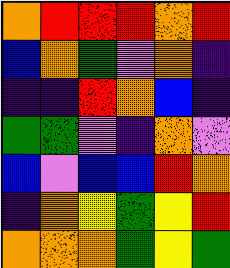[["orange", "red", "red", "red", "orange", "red"], ["blue", "orange", "green", "violet", "orange", "indigo"], ["indigo", "indigo", "red", "orange", "blue", "indigo"], ["green", "green", "violet", "indigo", "orange", "violet"], ["blue", "violet", "blue", "blue", "red", "orange"], ["indigo", "orange", "yellow", "green", "yellow", "red"], ["orange", "orange", "orange", "green", "yellow", "green"]]